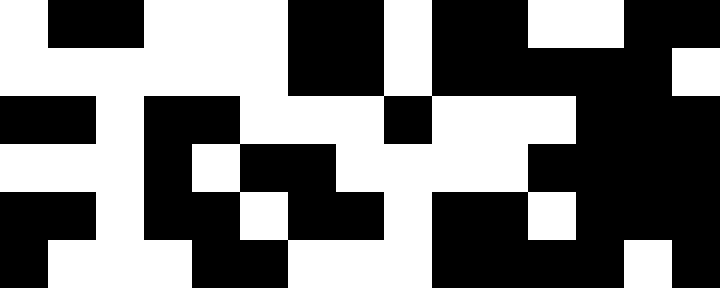[["white", "black", "black", "white", "white", "white", "black", "black", "white", "black", "black", "white", "white", "black", "black"], ["white", "white", "white", "white", "white", "white", "black", "black", "white", "black", "black", "black", "black", "black", "white"], ["black", "black", "white", "black", "black", "white", "white", "white", "black", "white", "white", "white", "black", "black", "black"], ["white", "white", "white", "black", "white", "black", "black", "white", "white", "white", "white", "black", "black", "black", "black"], ["black", "black", "white", "black", "black", "white", "black", "black", "white", "black", "black", "white", "black", "black", "black"], ["black", "white", "white", "white", "black", "black", "white", "white", "white", "black", "black", "black", "black", "white", "black"]]